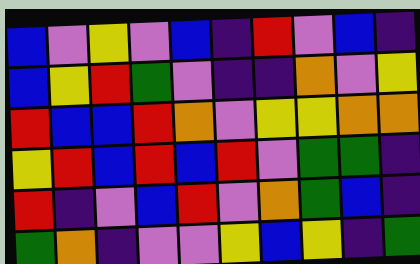[["blue", "violet", "yellow", "violet", "blue", "indigo", "red", "violet", "blue", "indigo"], ["blue", "yellow", "red", "green", "violet", "indigo", "indigo", "orange", "violet", "yellow"], ["red", "blue", "blue", "red", "orange", "violet", "yellow", "yellow", "orange", "orange"], ["yellow", "red", "blue", "red", "blue", "red", "violet", "green", "green", "indigo"], ["red", "indigo", "violet", "blue", "red", "violet", "orange", "green", "blue", "indigo"], ["green", "orange", "indigo", "violet", "violet", "yellow", "blue", "yellow", "indigo", "green"]]